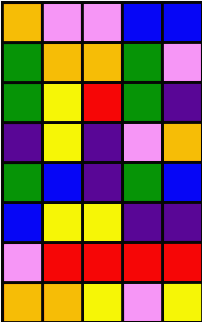[["orange", "violet", "violet", "blue", "blue"], ["green", "orange", "orange", "green", "violet"], ["green", "yellow", "red", "green", "indigo"], ["indigo", "yellow", "indigo", "violet", "orange"], ["green", "blue", "indigo", "green", "blue"], ["blue", "yellow", "yellow", "indigo", "indigo"], ["violet", "red", "red", "red", "red"], ["orange", "orange", "yellow", "violet", "yellow"]]